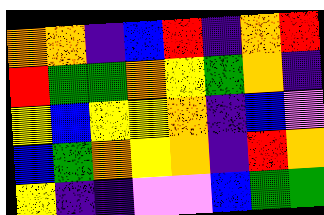[["orange", "orange", "indigo", "blue", "red", "indigo", "orange", "red"], ["red", "green", "green", "orange", "yellow", "green", "orange", "indigo"], ["yellow", "blue", "yellow", "yellow", "orange", "indigo", "blue", "violet"], ["blue", "green", "orange", "yellow", "orange", "indigo", "red", "orange"], ["yellow", "indigo", "indigo", "violet", "violet", "blue", "green", "green"]]